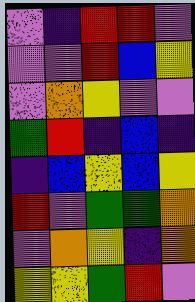[["violet", "indigo", "red", "red", "violet"], ["violet", "violet", "red", "blue", "yellow"], ["violet", "orange", "yellow", "violet", "violet"], ["green", "red", "indigo", "blue", "indigo"], ["indigo", "blue", "yellow", "blue", "yellow"], ["red", "violet", "green", "green", "orange"], ["violet", "orange", "yellow", "indigo", "orange"], ["yellow", "yellow", "green", "red", "violet"]]